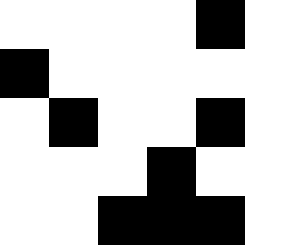[["white", "white", "white", "white", "black", "white"], ["black", "white", "white", "white", "white", "white"], ["white", "black", "white", "white", "black", "white"], ["white", "white", "white", "black", "white", "white"], ["white", "white", "black", "black", "black", "white"]]